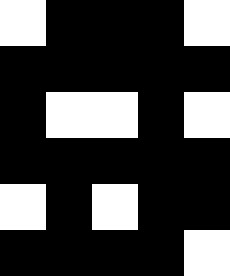[["white", "black", "black", "black", "white"], ["black", "black", "black", "black", "black"], ["black", "white", "white", "black", "white"], ["black", "black", "black", "black", "black"], ["white", "black", "white", "black", "black"], ["black", "black", "black", "black", "white"]]